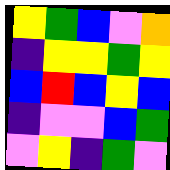[["yellow", "green", "blue", "violet", "orange"], ["indigo", "yellow", "yellow", "green", "yellow"], ["blue", "red", "blue", "yellow", "blue"], ["indigo", "violet", "violet", "blue", "green"], ["violet", "yellow", "indigo", "green", "violet"]]